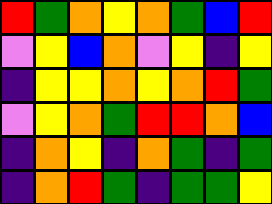[["red", "green", "orange", "yellow", "orange", "green", "blue", "red"], ["violet", "yellow", "blue", "orange", "violet", "yellow", "indigo", "yellow"], ["indigo", "yellow", "yellow", "orange", "yellow", "orange", "red", "green"], ["violet", "yellow", "orange", "green", "red", "red", "orange", "blue"], ["indigo", "orange", "yellow", "indigo", "orange", "green", "indigo", "green"], ["indigo", "orange", "red", "green", "indigo", "green", "green", "yellow"]]